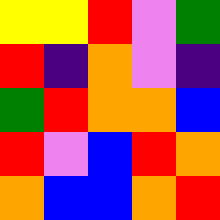[["yellow", "yellow", "red", "violet", "green"], ["red", "indigo", "orange", "violet", "indigo"], ["green", "red", "orange", "orange", "blue"], ["red", "violet", "blue", "red", "orange"], ["orange", "blue", "blue", "orange", "red"]]